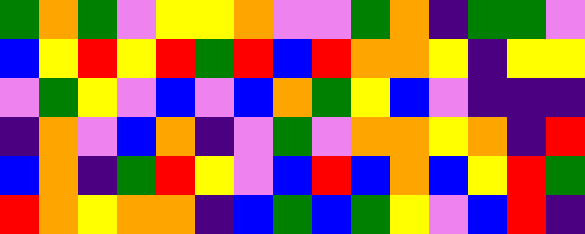[["green", "orange", "green", "violet", "yellow", "yellow", "orange", "violet", "violet", "green", "orange", "indigo", "green", "green", "violet"], ["blue", "yellow", "red", "yellow", "red", "green", "red", "blue", "red", "orange", "orange", "yellow", "indigo", "yellow", "yellow"], ["violet", "green", "yellow", "violet", "blue", "violet", "blue", "orange", "green", "yellow", "blue", "violet", "indigo", "indigo", "indigo"], ["indigo", "orange", "violet", "blue", "orange", "indigo", "violet", "green", "violet", "orange", "orange", "yellow", "orange", "indigo", "red"], ["blue", "orange", "indigo", "green", "red", "yellow", "violet", "blue", "red", "blue", "orange", "blue", "yellow", "red", "green"], ["red", "orange", "yellow", "orange", "orange", "indigo", "blue", "green", "blue", "green", "yellow", "violet", "blue", "red", "indigo"]]